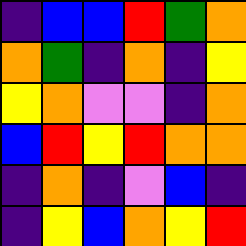[["indigo", "blue", "blue", "red", "green", "orange"], ["orange", "green", "indigo", "orange", "indigo", "yellow"], ["yellow", "orange", "violet", "violet", "indigo", "orange"], ["blue", "red", "yellow", "red", "orange", "orange"], ["indigo", "orange", "indigo", "violet", "blue", "indigo"], ["indigo", "yellow", "blue", "orange", "yellow", "red"]]